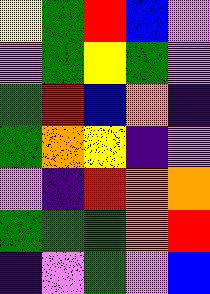[["yellow", "green", "red", "blue", "violet"], ["violet", "green", "yellow", "green", "violet"], ["green", "red", "blue", "orange", "indigo"], ["green", "orange", "yellow", "indigo", "violet"], ["violet", "indigo", "red", "orange", "orange"], ["green", "green", "green", "orange", "red"], ["indigo", "violet", "green", "violet", "blue"]]